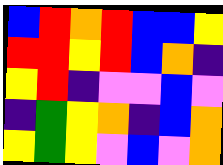[["blue", "red", "orange", "red", "blue", "blue", "yellow"], ["red", "red", "yellow", "red", "blue", "orange", "indigo"], ["yellow", "red", "indigo", "violet", "violet", "blue", "violet"], ["indigo", "green", "yellow", "orange", "indigo", "blue", "orange"], ["yellow", "green", "yellow", "violet", "blue", "violet", "orange"]]